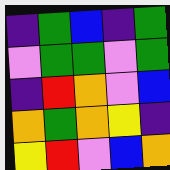[["indigo", "green", "blue", "indigo", "green"], ["violet", "green", "green", "violet", "green"], ["indigo", "red", "orange", "violet", "blue"], ["orange", "green", "orange", "yellow", "indigo"], ["yellow", "red", "violet", "blue", "orange"]]